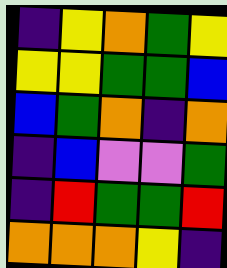[["indigo", "yellow", "orange", "green", "yellow"], ["yellow", "yellow", "green", "green", "blue"], ["blue", "green", "orange", "indigo", "orange"], ["indigo", "blue", "violet", "violet", "green"], ["indigo", "red", "green", "green", "red"], ["orange", "orange", "orange", "yellow", "indigo"]]